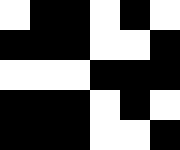[["white", "black", "black", "white", "black", "white"], ["black", "black", "black", "white", "white", "black"], ["white", "white", "white", "black", "black", "black"], ["black", "black", "black", "white", "black", "white"], ["black", "black", "black", "white", "white", "black"]]